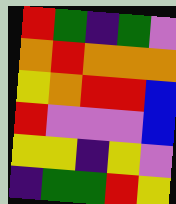[["red", "green", "indigo", "green", "violet"], ["orange", "red", "orange", "orange", "orange"], ["yellow", "orange", "red", "red", "blue"], ["red", "violet", "violet", "violet", "blue"], ["yellow", "yellow", "indigo", "yellow", "violet"], ["indigo", "green", "green", "red", "yellow"]]